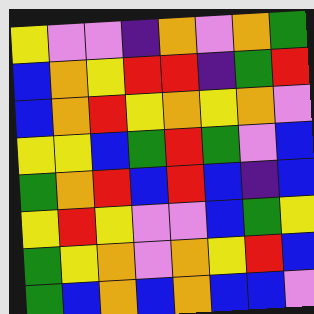[["yellow", "violet", "violet", "indigo", "orange", "violet", "orange", "green"], ["blue", "orange", "yellow", "red", "red", "indigo", "green", "red"], ["blue", "orange", "red", "yellow", "orange", "yellow", "orange", "violet"], ["yellow", "yellow", "blue", "green", "red", "green", "violet", "blue"], ["green", "orange", "red", "blue", "red", "blue", "indigo", "blue"], ["yellow", "red", "yellow", "violet", "violet", "blue", "green", "yellow"], ["green", "yellow", "orange", "violet", "orange", "yellow", "red", "blue"], ["green", "blue", "orange", "blue", "orange", "blue", "blue", "violet"]]